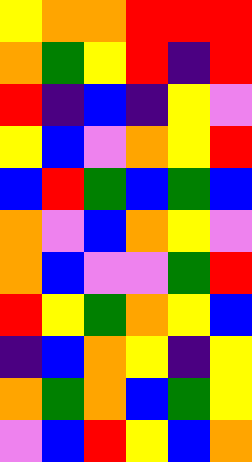[["yellow", "orange", "orange", "red", "red", "red"], ["orange", "green", "yellow", "red", "indigo", "red"], ["red", "indigo", "blue", "indigo", "yellow", "violet"], ["yellow", "blue", "violet", "orange", "yellow", "red"], ["blue", "red", "green", "blue", "green", "blue"], ["orange", "violet", "blue", "orange", "yellow", "violet"], ["orange", "blue", "violet", "violet", "green", "red"], ["red", "yellow", "green", "orange", "yellow", "blue"], ["indigo", "blue", "orange", "yellow", "indigo", "yellow"], ["orange", "green", "orange", "blue", "green", "yellow"], ["violet", "blue", "red", "yellow", "blue", "orange"]]